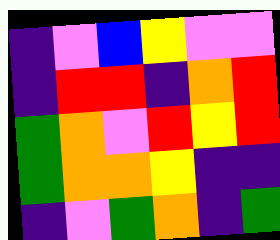[["indigo", "violet", "blue", "yellow", "violet", "violet"], ["indigo", "red", "red", "indigo", "orange", "red"], ["green", "orange", "violet", "red", "yellow", "red"], ["green", "orange", "orange", "yellow", "indigo", "indigo"], ["indigo", "violet", "green", "orange", "indigo", "green"]]